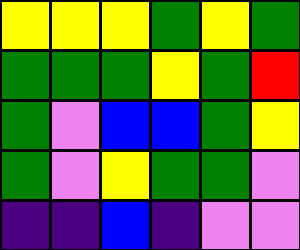[["yellow", "yellow", "yellow", "green", "yellow", "green"], ["green", "green", "green", "yellow", "green", "red"], ["green", "violet", "blue", "blue", "green", "yellow"], ["green", "violet", "yellow", "green", "green", "violet"], ["indigo", "indigo", "blue", "indigo", "violet", "violet"]]